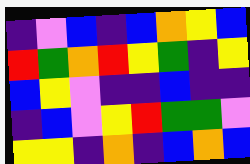[["indigo", "violet", "blue", "indigo", "blue", "orange", "yellow", "blue"], ["red", "green", "orange", "red", "yellow", "green", "indigo", "yellow"], ["blue", "yellow", "violet", "indigo", "indigo", "blue", "indigo", "indigo"], ["indigo", "blue", "violet", "yellow", "red", "green", "green", "violet"], ["yellow", "yellow", "indigo", "orange", "indigo", "blue", "orange", "blue"]]